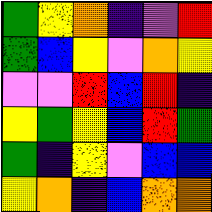[["green", "yellow", "orange", "indigo", "violet", "red"], ["green", "blue", "yellow", "violet", "orange", "yellow"], ["violet", "violet", "red", "blue", "red", "indigo"], ["yellow", "green", "yellow", "blue", "red", "green"], ["green", "indigo", "yellow", "violet", "blue", "blue"], ["yellow", "orange", "indigo", "blue", "orange", "orange"]]